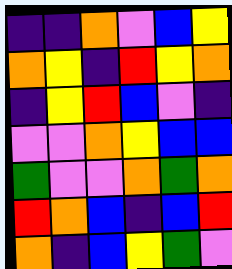[["indigo", "indigo", "orange", "violet", "blue", "yellow"], ["orange", "yellow", "indigo", "red", "yellow", "orange"], ["indigo", "yellow", "red", "blue", "violet", "indigo"], ["violet", "violet", "orange", "yellow", "blue", "blue"], ["green", "violet", "violet", "orange", "green", "orange"], ["red", "orange", "blue", "indigo", "blue", "red"], ["orange", "indigo", "blue", "yellow", "green", "violet"]]